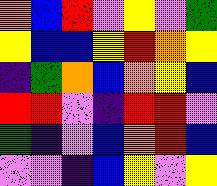[["orange", "blue", "red", "violet", "yellow", "violet", "green"], ["yellow", "blue", "blue", "yellow", "red", "orange", "yellow"], ["indigo", "green", "orange", "blue", "orange", "yellow", "blue"], ["red", "red", "violet", "indigo", "red", "red", "violet"], ["green", "indigo", "violet", "blue", "orange", "red", "blue"], ["violet", "violet", "indigo", "blue", "yellow", "violet", "yellow"]]